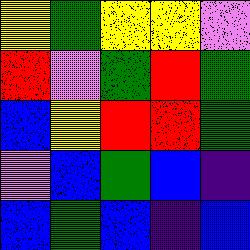[["yellow", "green", "yellow", "yellow", "violet"], ["red", "violet", "green", "red", "green"], ["blue", "yellow", "red", "red", "green"], ["violet", "blue", "green", "blue", "indigo"], ["blue", "green", "blue", "indigo", "blue"]]